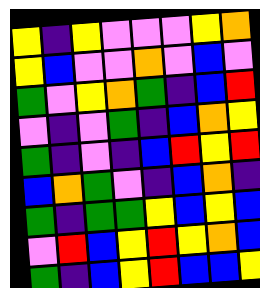[["yellow", "indigo", "yellow", "violet", "violet", "violet", "yellow", "orange"], ["yellow", "blue", "violet", "violet", "orange", "violet", "blue", "violet"], ["green", "violet", "yellow", "orange", "green", "indigo", "blue", "red"], ["violet", "indigo", "violet", "green", "indigo", "blue", "orange", "yellow"], ["green", "indigo", "violet", "indigo", "blue", "red", "yellow", "red"], ["blue", "orange", "green", "violet", "indigo", "blue", "orange", "indigo"], ["green", "indigo", "green", "green", "yellow", "blue", "yellow", "blue"], ["violet", "red", "blue", "yellow", "red", "yellow", "orange", "blue"], ["green", "indigo", "blue", "yellow", "red", "blue", "blue", "yellow"]]